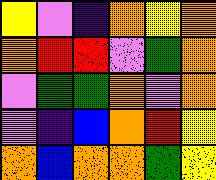[["yellow", "violet", "indigo", "orange", "yellow", "orange"], ["orange", "red", "red", "violet", "green", "orange"], ["violet", "green", "green", "orange", "violet", "orange"], ["violet", "indigo", "blue", "orange", "red", "yellow"], ["orange", "blue", "orange", "orange", "green", "yellow"]]